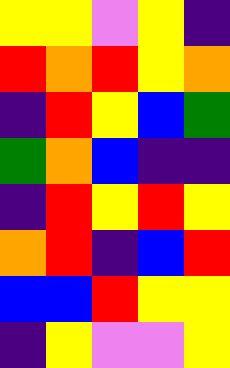[["yellow", "yellow", "violet", "yellow", "indigo"], ["red", "orange", "red", "yellow", "orange"], ["indigo", "red", "yellow", "blue", "green"], ["green", "orange", "blue", "indigo", "indigo"], ["indigo", "red", "yellow", "red", "yellow"], ["orange", "red", "indigo", "blue", "red"], ["blue", "blue", "red", "yellow", "yellow"], ["indigo", "yellow", "violet", "violet", "yellow"]]